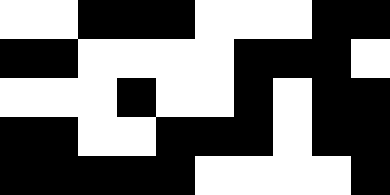[["white", "white", "black", "black", "black", "white", "white", "white", "black", "black"], ["black", "black", "white", "white", "white", "white", "black", "black", "black", "white"], ["white", "white", "white", "black", "white", "white", "black", "white", "black", "black"], ["black", "black", "white", "white", "black", "black", "black", "white", "black", "black"], ["black", "black", "black", "black", "black", "white", "white", "white", "white", "black"]]